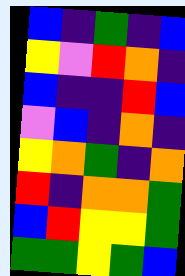[["blue", "indigo", "green", "indigo", "blue"], ["yellow", "violet", "red", "orange", "indigo"], ["blue", "indigo", "indigo", "red", "blue"], ["violet", "blue", "indigo", "orange", "indigo"], ["yellow", "orange", "green", "indigo", "orange"], ["red", "indigo", "orange", "orange", "green"], ["blue", "red", "yellow", "yellow", "green"], ["green", "green", "yellow", "green", "blue"]]